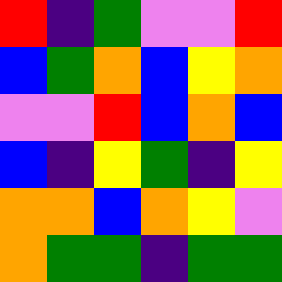[["red", "indigo", "green", "violet", "violet", "red"], ["blue", "green", "orange", "blue", "yellow", "orange"], ["violet", "violet", "red", "blue", "orange", "blue"], ["blue", "indigo", "yellow", "green", "indigo", "yellow"], ["orange", "orange", "blue", "orange", "yellow", "violet"], ["orange", "green", "green", "indigo", "green", "green"]]